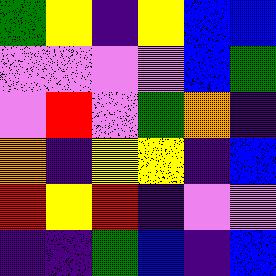[["green", "yellow", "indigo", "yellow", "blue", "blue"], ["violet", "violet", "violet", "violet", "blue", "green"], ["violet", "red", "violet", "green", "orange", "indigo"], ["orange", "indigo", "yellow", "yellow", "indigo", "blue"], ["red", "yellow", "red", "indigo", "violet", "violet"], ["indigo", "indigo", "green", "blue", "indigo", "blue"]]